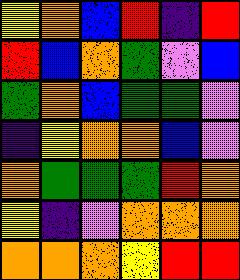[["yellow", "orange", "blue", "red", "indigo", "red"], ["red", "blue", "orange", "green", "violet", "blue"], ["green", "orange", "blue", "green", "green", "violet"], ["indigo", "yellow", "orange", "orange", "blue", "violet"], ["orange", "green", "green", "green", "red", "orange"], ["yellow", "indigo", "violet", "orange", "orange", "orange"], ["orange", "orange", "orange", "yellow", "red", "red"]]